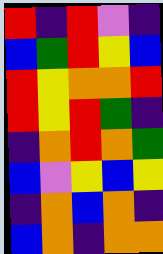[["red", "indigo", "red", "violet", "indigo"], ["blue", "green", "red", "yellow", "blue"], ["red", "yellow", "orange", "orange", "red"], ["red", "yellow", "red", "green", "indigo"], ["indigo", "orange", "red", "orange", "green"], ["blue", "violet", "yellow", "blue", "yellow"], ["indigo", "orange", "blue", "orange", "indigo"], ["blue", "orange", "indigo", "orange", "orange"]]